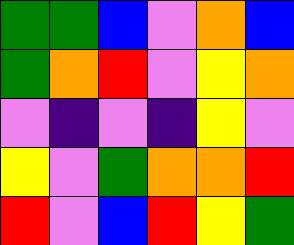[["green", "green", "blue", "violet", "orange", "blue"], ["green", "orange", "red", "violet", "yellow", "orange"], ["violet", "indigo", "violet", "indigo", "yellow", "violet"], ["yellow", "violet", "green", "orange", "orange", "red"], ["red", "violet", "blue", "red", "yellow", "green"]]